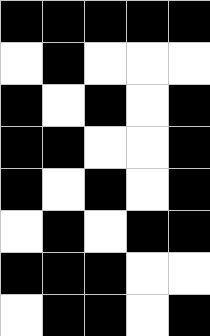[["black", "black", "black", "black", "black"], ["white", "black", "white", "white", "white"], ["black", "white", "black", "white", "black"], ["black", "black", "white", "white", "black"], ["black", "white", "black", "white", "black"], ["white", "black", "white", "black", "black"], ["black", "black", "black", "white", "white"], ["white", "black", "black", "white", "black"]]